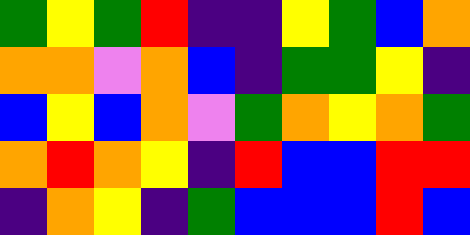[["green", "yellow", "green", "red", "indigo", "indigo", "yellow", "green", "blue", "orange"], ["orange", "orange", "violet", "orange", "blue", "indigo", "green", "green", "yellow", "indigo"], ["blue", "yellow", "blue", "orange", "violet", "green", "orange", "yellow", "orange", "green"], ["orange", "red", "orange", "yellow", "indigo", "red", "blue", "blue", "red", "red"], ["indigo", "orange", "yellow", "indigo", "green", "blue", "blue", "blue", "red", "blue"]]